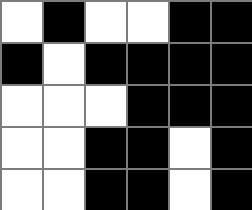[["white", "black", "white", "white", "black", "black"], ["black", "white", "black", "black", "black", "black"], ["white", "white", "white", "black", "black", "black"], ["white", "white", "black", "black", "white", "black"], ["white", "white", "black", "black", "white", "black"]]